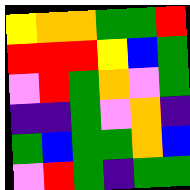[["yellow", "orange", "orange", "green", "green", "red"], ["red", "red", "red", "yellow", "blue", "green"], ["violet", "red", "green", "orange", "violet", "green"], ["indigo", "indigo", "green", "violet", "orange", "indigo"], ["green", "blue", "green", "green", "orange", "blue"], ["violet", "red", "green", "indigo", "green", "green"]]